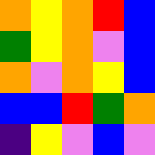[["orange", "yellow", "orange", "red", "blue"], ["green", "yellow", "orange", "violet", "blue"], ["orange", "violet", "orange", "yellow", "blue"], ["blue", "blue", "red", "green", "orange"], ["indigo", "yellow", "violet", "blue", "violet"]]